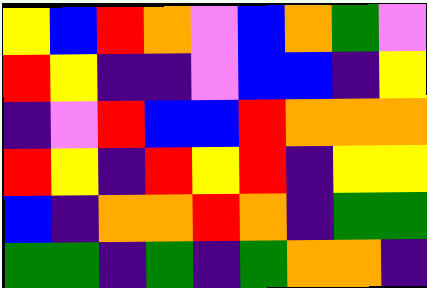[["yellow", "blue", "red", "orange", "violet", "blue", "orange", "green", "violet"], ["red", "yellow", "indigo", "indigo", "violet", "blue", "blue", "indigo", "yellow"], ["indigo", "violet", "red", "blue", "blue", "red", "orange", "orange", "orange"], ["red", "yellow", "indigo", "red", "yellow", "red", "indigo", "yellow", "yellow"], ["blue", "indigo", "orange", "orange", "red", "orange", "indigo", "green", "green"], ["green", "green", "indigo", "green", "indigo", "green", "orange", "orange", "indigo"]]